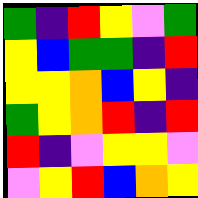[["green", "indigo", "red", "yellow", "violet", "green"], ["yellow", "blue", "green", "green", "indigo", "red"], ["yellow", "yellow", "orange", "blue", "yellow", "indigo"], ["green", "yellow", "orange", "red", "indigo", "red"], ["red", "indigo", "violet", "yellow", "yellow", "violet"], ["violet", "yellow", "red", "blue", "orange", "yellow"]]